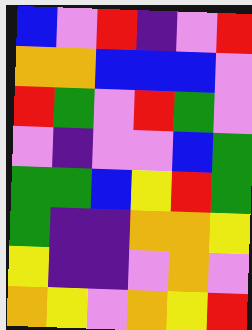[["blue", "violet", "red", "indigo", "violet", "red"], ["orange", "orange", "blue", "blue", "blue", "violet"], ["red", "green", "violet", "red", "green", "violet"], ["violet", "indigo", "violet", "violet", "blue", "green"], ["green", "green", "blue", "yellow", "red", "green"], ["green", "indigo", "indigo", "orange", "orange", "yellow"], ["yellow", "indigo", "indigo", "violet", "orange", "violet"], ["orange", "yellow", "violet", "orange", "yellow", "red"]]